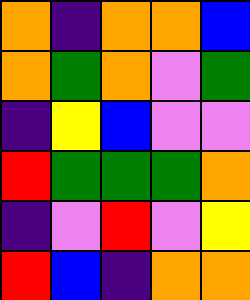[["orange", "indigo", "orange", "orange", "blue"], ["orange", "green", "orange", "violet", "green"], ["indigo", "yellow", "blue", "violet", "violet"], ["red", "green", "green", "green", "orange"], ["indigo", "violet", "red", "violet", "yellow"], ["red", "blue", "indigo", "orange", "orange"]]